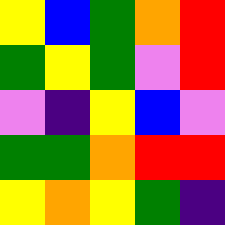[["yellow", "blue", "green", "orange", "red"], ["green", "yellow", "green", "violet", "red"], ["violet", "indigo", "yellow", "blue", "violet"], ["green", "green", "orange", "red", "red"], ["yellow", "orange", "yellow", "green", "indigo"]]